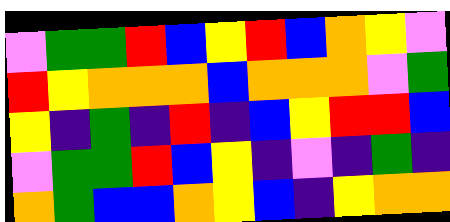[["violet", "green", "green", "red", "blue", "yellow", "red", "blue", "orange", "yellow", "violet"], ["red", "yellow", "orange", "orange", "orange", "blue", "orange", "orange", "orange", "violet", "green"], ["yellow", "indigo", "green", "indigo", "red", "indigo", "blue", "yellow", "red", "red", "blue"], ["violet", "green", "green", "red", "blue", "yellow", "indigo", "violet", "indigo", "green", "indigo"], ["orange", "green", "blue", "blue", "orange", "yellow", "blue", "indigo", "yellow", "orange", "orange"]]